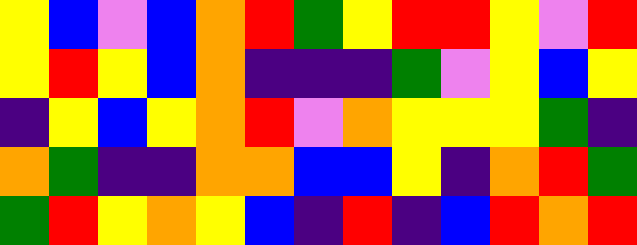[["yellow", "blue", "violet", "blue", "orange", "red", "green", "yellow", "red", "red", "yellow", "violet", "red"], ["yellow", "red", "yellow", "blue", "orange", "indigo", "indigo", "indigo", "green", "violet", "yellow", "blue", "yellow"], ["indigo", "yellow", "blue", "yellow", "orange", "red", "violet", "orange", "yellow", "yellow", "yellow", "green", "indigo"], ["orange", "green", "indigo", "indigo", "orange", "orange", "blue", "blue", "yellow", "indigo", "orange", "red", "green"], ["green", "red", "yellow", "orange", "yellow", "blue", "indigo", "red", "indigo", "blue", "red", "orange", "red"]]